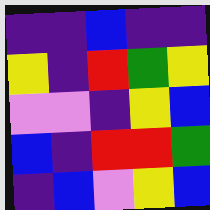[["indigo", "indigo", "blue", "indigo", "indigo"], ["yellow", "indigo", "red", "green", "yellow"], ["violet", "violet", "indigo", "yellow", "blue"], ["blue", "indigo", "red", "red", "green"], ["indigo", "blue", "violet", "yellow", "blue"]]